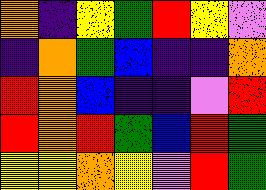[["orange", "indigo", "yellow", "green", "red", "yellow", "violet"], ["indigo", "orange", "green", "blue", "indigo", "indigo", "orange"], ["red", "orange", "blue", "indigo", "indigo", "violet", "red"], ["red", "orange", "red", "green", "blue", "red", "green"], ["yellow", "yellow", "orange", "yellow", "violet", "red", "green"]]